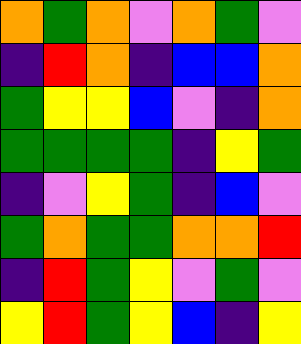[["orange", "green", "orange", "violet", "orange", "green", "violet"], ["indigo", "red", "orange", "indigo", "blue", "blue", "orange"], ["green", "yellow", "yellow", "blue", "violet", "indigo", "orange"], ["green", "green", "green", "green", "indigo", "yellow", "green"], ["indigo", "violet", "yellow", "green", "indigo", "blue", "violet"], ["green", "orange", "green", "green", "orange", "orange", "red"], ["indigo", "red", "green", "yellow", "violet", "green", "violet"], ["yellow", "red", "green", "yellow", "blue", "indigo", "yellow"]]